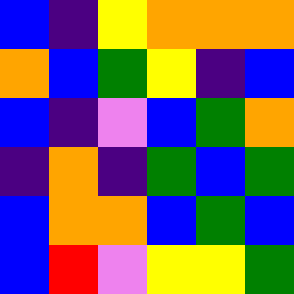[["blue", "indigo", "yellow", "orange", "orange", "orange"], ["orange", "blue", "green", "yellow", "indigo", "blue"], ["blue", "indigo", "violet", "blue", "green", "orange"], ["indigo", "orange", "indigo", "green", "blue", "green"], ["blue", "orange", "orange", "blue", "green", "blue"], ["blue", "red", "violet", "yellow", "yellow", "green"]]